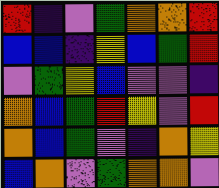[["red", "indigo", "violet", "green", "orange", "orange", "red"], ["blue", "blue", "indigo", "yellow", "blue", "green", "red"], ["violet", "green", "yellow", "blue", "violet", "violet", "indigo"], ["orange", "blue", "green", "red", "yellow", "violet", "red"], ["orange", "blue", "green", "violet", "indigo", "orange", "yellow"], ["blue", "orange", "violet", "green", "orange", "orange", "violet"]]